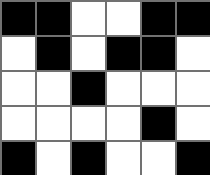[["black", "black", "white", "white", "black", "black"], ["white", "black", "white", "black", "black", "white"], ["white", "white", "black", "white", "white", "white"], ["white", "white", "white", "white", "black", "white"], ["black", "white", "black", "white", "white", "black"]]